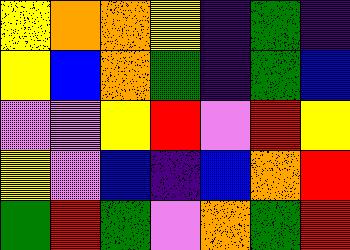[["yellow", "orange", "orange", "yellow", "indigo", "green", "indigo"], ["yellow", "blue", "orange", "green", "indigo", "green", "blue"], ["violet", "violet", "yellow", "red", "violet", "red", "yellow"], ["yellow", "violet", "blue", "indigo", "blue", "orange", "red"], ["green", "red", "green", "violet", "orange", "green", "red"]]